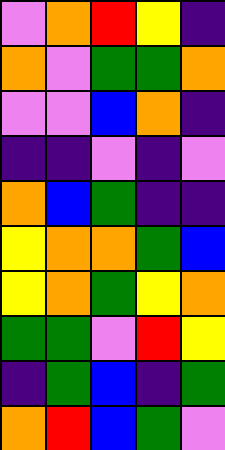[["violet", "orange", "red", "yellow", "indigo"], ["orange", "violet", "green", "green", "orange"], ["violet", "violet", "blue", "orange", "indigo"], ["indigo", "indigo", "violet", "indigo", "violet"], ["orange", "blue", "green", "indigo", "indigo"], ["yellow", "orange", "orange", "green", "blue"], ["yellow", "orange", "green", "yellow", "orange"], ["green", "green", "violet", "red", "yellow"], ["indigo", "green", "blue", "indigo", "green"], ["orange", "red", "blue", "green", "violet"]]